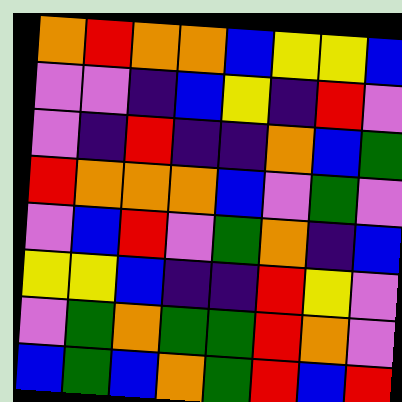[["orange", "red", "orange", "orange", "blue", "yellow", "yellow", "blue"], ["violet", "violet", "indigo", "blue", "yellow", "indigo", "red", "violet"], ["violet", "indigo", "red", "indigo", "indigo", "orange", "blue", "green"], ["red", "orange", "orange", "orange", "blue", "violet", "green", "violet"], ["violet", "blue", "red", "violet", "green", "orange", "indigo", "blue"], ["yellow", "yellow", "blue", "indigo", "indigo", "red", "yellow", "violet"], ["violet", "green", "orange", "green", "green", "red", "orange", "violet"], ["blue", "green", "blue", "orange", "green", "red", "blue", "red"]]